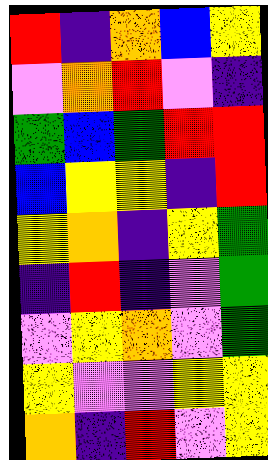[["red", "indigo", "orange", "blue", "yellow"], ["violet", "orange", "red", "violet", "indigo"], ["green", "blue", "green", "red", "red"], ["blue", "yellow", "yellow", "indigo", "red"], ["yellow", "orange", "indigo", "yellow", "green"], ["indigo", "red", "indigo", "violet", "green"], ["violet", "yellow", "orange", "violet", "green"], ["yellow", "violet", "violet", "yellow", "yellow"], ["orange", "indigo", "red", "violet", "yellow"]]